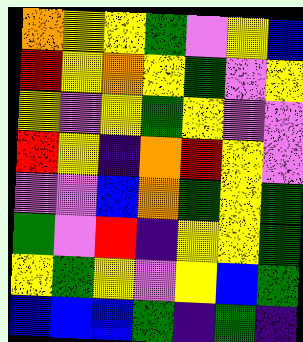[["orange", "yellow", "yellow", "green", "violet", "yellow", "blue"], ["red", "yellow", "orange", "yellow", "green", "violet", "yellow"], ["yellow", "violet", "yellow", "green", "yellow", "violet", "violet"], ["red", "yellow", "indigo", "orange", "red", "yellow", "violet"], ["violet", "violet", "blue", "orange", "green", "yellow", "green"], ["green", "violet", "red", "indigo", "yellow", "yellow", "green"], ["yellow", "green", "yellow", "violet", "yellow", "blue", "green"], ["blue", "blue", "blue", "green", "indigo", "green", "indigo"]]